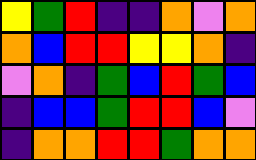[["yellow", "green", "red", "indigo", "indigo", "orange", "violet", "orange"], ["orange", "blue", "red", "red", "yellow", "yellow", "orange", "indigo"], ["violet", "orange", "indigo", "green", "blue", "red", "green", "blue"], ["indigo", "blue", "blue", "green", "red", "red", "blue", "violet"], ["indigo", "orange", "orange", "red", "red", "green", "orange", "orange"]]